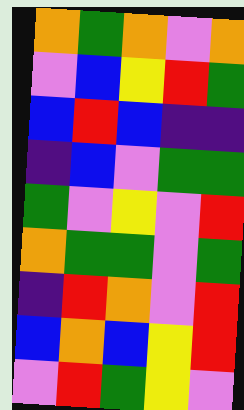[["orange", "green", "orange", "violet", "orange"], ["violet", "blue", "yellow", "red", "green"], ["blue", "red", "blue", "indigo", "indigo"], ["indigo", "blue", "violet", "green", "green"], ["green", "violet", "yellow", "violet", "red"], ["orange", "green", "green", "violet", "green"], ["indigo", "red", "orange", "violet", "red"], ["blue", "orange", "blue", "yellow", "red"], ["violet", "red", "green", "yellow", "violet"]]